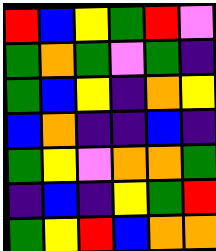[["red", "blue", "yellow", "green", "red", "violet"], ["green", "orange", "green", "violet", "green", "indigo"], ["green", "blue", "yellow", "indigo", "orange", "yellow"], ["blue", "orange", "indigo", "indigo", "blue", "indigo"], ["green", "yellow", "violet", "orange", "orange", "green"], ["indigo", "blue", "indigo", "yellow", "green", "red"], ["green", "yellow", "red", "blue", "orange", "orange"]]